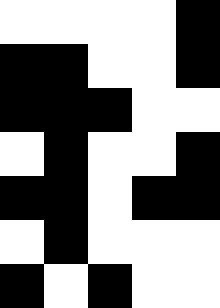[["white", "white", "white", "white", "black"], ["black", "black", "white", "white", "black"], ["black", "black", "black", "white", "white"], ["white", "black", "white", "white", "black"], ["black", "black", "white", "black", "black"], ["white", "black", "white", "white", "white"], ["black", "white", "black", "white", "white"]]